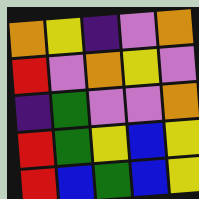[["orange", "yellow", "indigo", "violet", "orange"], ["red", "violet", "orange", "yellow", "violet"], ["indigo", "green", "violet", "violet", "orange"], ["red", "green", "yellow", "blue", "yellow"], ["red", "blue", "green", "blue", "yellow"]]